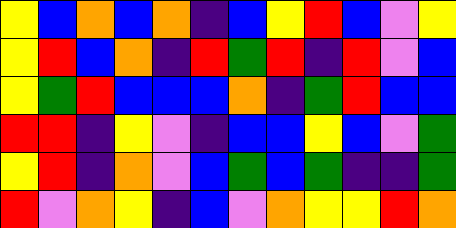[["yellow", "blue", "orange", "blue", "orange", "indigo", "blue", "yellow", "red", "blue", "violet", "yellow"], ["yellow", "red", "blue", "orange", "indigo", "red", "green", "red", "indigo", "red", "violet", "blue"], ["yellow", "green", "red", "blue", "blue", "blue", "orange", "indigo", "green", "red", "blue", "blue"], ["red", "red", "indigo", "yellow", "violet", "indigo", "blue", "blue", "yellow", "blue", "violet", "green"], ["yellow", "red", "indigo", "orange", "violet", "blue", "green", "blue", "green", "indigo", "indigo", "green"], ["red", "violet", "orange", "yellow", "indigo", "blue", "violet", "orange", "yellow", "yellow", "red", "orange"]]